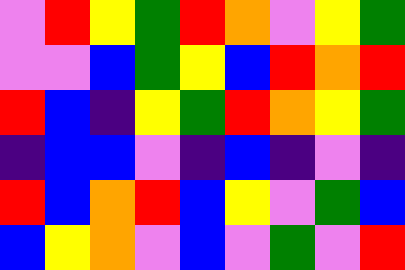[["violet", "red", "yellow", "green", "red", "orange", "violet", "yellow", "green"], ["violet", "violet", "blue", "green", "yellow", "blue", "red", "orange", "red"], ["red", "blue", "indigo", "yellow", "green", "red", "orange", "yellow", "green"], ["indigo", "blue", "blue", "violet", "indigo", "blue", "indigo", "violet", "indigo"], ["red", "blue", "orange", "red", "blue", "yellow", "violet", "green", "blue"], ["blue", "yellow", "orange", "violet", "blue", "violet", "green", "violet", "red"]]